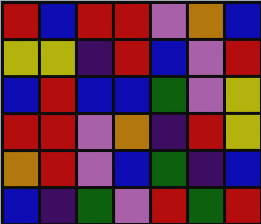[["red", "blue", "red", "red", "violet", "orange", "blue"], ["yellow", "yellow", "indigo", "red", "blue", "violet", "red"], ["blue", "red", "blue", "blue", "green", "violet", "yellow"], ["red", "red", "violet", "orange", "indigo", "red", "yellow"], ["orange", "red", "violet", "blue", "green", "indigo", "blue"], ["blue", "indigo", "green", "violet", "red", "green", "red"]]